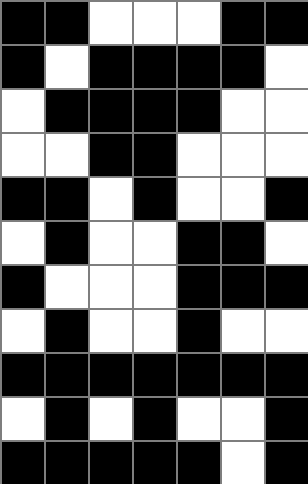[["black", "black", "white", "white", "white", "black", "black"], ["black", "white", "black", "black", "black", "black", "white"], ["white", "black", "black", "black", "black", "white", "white"], ["white", "white", "black", "black", "white", "white", "white"], ["black", "black", "white", "black", "white", "white", "black"], ["white", "black", "white", "white", "black", "black", "white"], ["black", "white", "white", "white", "black", "black", "black"], ["white", "black", "white", "white", "black", "white", "white"], ["black", "black", "black", "black", "black", "black", "black"], ["white", "black", "white", "black", "white", "white", "black"], ["black", "black", "black", "black", "black", "white", "black"]]